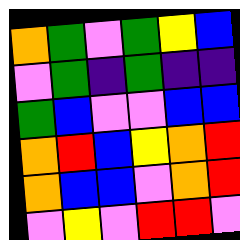[["orange", "green", "violet", "green", "yellow", "blue"], ["violet", "green", "indigo", "green", "indigo", "indigo"], ["green", "blue", "violet", "violet", "blue", "blue"], ["orange", "red", "blue", "yellow", "orange", "red"], ["orange", "blue", "blue", "violet", "orange", "red"], ["violet", "yellow", "violet", "red", "red", "violet"]]